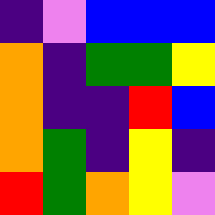[["indigo", "violet", "blue", "blue", "blue"], ["orange", "indigo", "green", "green", "yellow"], ["orange", "indigo", "indigo", "red", "blue"], ["orange", "green", "indigo", "yellow", "indigo"], ["red", "green", "orange", "yellow", "violet"]]